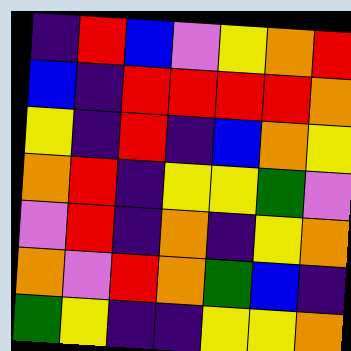[["indigo", "red", "blue", "violet", "yellow", "orange", "red"], ["blue", "indigo", "red", "red", "red", "red", "orange"], ["yellow", "indigo", "red", "indigo", "blue", "orange", "yellow"], ["orange", "red", "indigo", "yellow", "yellow", "green", "violet"], ["violet", "red", "indigo", "orange", "indigo", "yellow", "orange"], ["orange", "violet", "red", "orange", "green", "blue", "indigo"], ["green", "yellow", "indigo", "indigo", "yellow", "yellow", "orange"]]